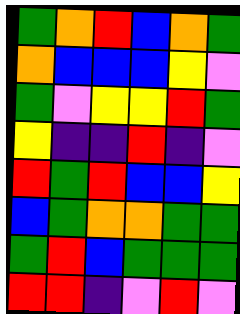[["green", "orange", "red", "blue", "orange", "green"], ["orange", "blue", "blue", "blue", "yellow", "violet"], ["green", "violet", "yellow", "yellow", "red", "green"], ["yellow", "indigo", "indigo", "red", "indigo", "violet"], ["red", "green", "red", "blue", "blue", "yellow"], ["blue", "green", "orange", "orange", "green", "green"], ["green", "red", "blue", "green", "green", "green"], ["red", "red", "indigo", "violet", "red", "violet"]]